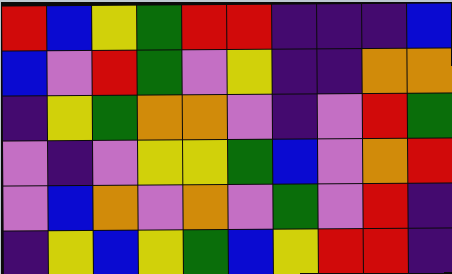[["red", "blue", "yellow", "green", "red", "red", "indigo", "indigo", "indigo", "blue"], ["blue", "violet", "red", "green", "violet", "yellow", "indigo", "indigo", "orange", "orange"], ["indigo", "yellow", "green", "orange", "orange", "violet", "indigo", "violet", "red", "green"], ["violet", "indigo", "violet", "yellow", "yellow", "green", "blue", "violet", "orange", "red"], ["violet", "blue", "orange", "violet", "orange", "violet", "green", "violet", "red", "indigo"], ["indigo", "yellow", "blue", "yellow", "green", "blue", "yellow", "red", "red", "indigo"]]